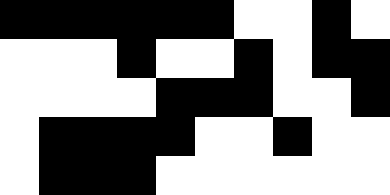[["black", "black", "black", "black", "black", "black", "white", "white", "black", "white"], ["white", "white", "white", "black", "white", "white", "black", "white", "black", "black"], ["white", "white", "white", "white", "black", "black", "black", "white", "white", "black"], ["white", "black", "black", "black", "black", "white", "white", "black", "white", "white"], ["white", "black", "black", "black", "white", "white", "white", "white", "white", "white"]]